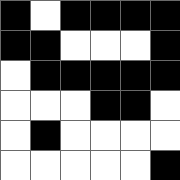[["black", "white", "black", "black", "black", "black"], ["black", "black", "white", "white", "white", "black"], ["white", "black", "black", "black", "black", "black"], ["white", "white", "white", "black", "black", "white"], ["white", "black", "white", "white", "white", "white"], ["white", "white", "white", "white", "white", "black"]]